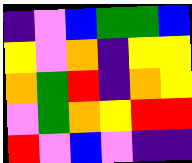[["indigo", "violet", "blue", "green", "green", "blue"], ["yellow", "violet", "orange", "indigo", "yellow", "yellow"], ["orange", "green", "red", "indigo", "orange", "yellow"], ["violet", "green", "orange", "yellow", "red", "red"], ["red", "violet", "blue", "violet", "indigo", "indigo"]]